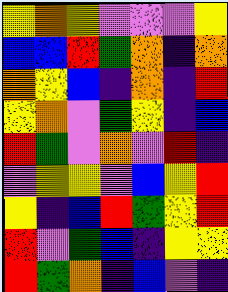[["yellow", "orange", "yellow", "violet", "violet", "violet", "yellow"], ["blue", "blue", "red", "green", "orange", "indigo", "orange"], ["orange", "yellow", "blue", "indigo", "orange", "indigo", "red"], ["yellow", "orange", "violet", "green", "yellow", "indigo", "blue"], ["red", "green", "violet", "orange", "violet", "red", "indigo"], ["violet", "yellow", "yellow", "violet", "blue", "yellow", "red"], ["yellow", "indigo", "blue", "red", "green", "yellow", "red"], ["red", "violet", "green", "blue", "indigo", "yellow", "yellow"], ["red", "green", "orange", "indigo", "blue", "violet", "indigo"]]